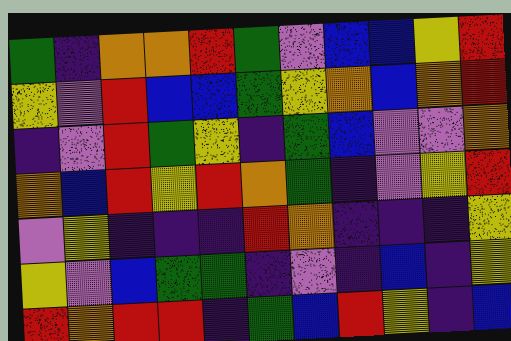[["green", "indigo", "orange", "orange", "red", "green", "violet", "blue", "blue", "yellow", "red"], ["yellow", "violet", "red", "blue", "blue", "green", "yellow", "orange", "blue", "orange", "red"], ["indigo", "violet", "red", "green", "yellow", "indigo", "green", "blue", "violet", "violet", "orange"], ["orange", "blue", "red", "yellow", "red", "orange", "green", "indigo", "violet", "yellow", "red"], ["violet", "yellow", "indigo", "indigo", "indigo", "red", "orange", "indigo", "indigo", "indigo", "yellow"], ["yellow", "violet", "blue", "green", "green", "indigo", "violet", "indigo", "blue", "indigo", "yellow"], ["red", "orange", "red", "red", "indigo", "green", "blue", "red", "yellow", "indigo", "blue"]]